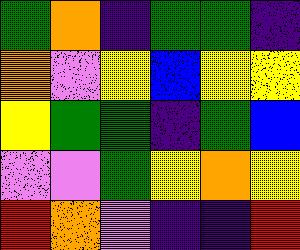[["green", "orange", "indigo", "green", "green", "indigo"], ["orange", "violet", "yellow", "blue", "yellow", "yellow"], ["yellow", "green", "green", "indigo", "green", "blue"], ["violet", "violet", "green", "yellow", "orange", "yellow"], ["red", "orange", "violet", "indigo", "indigo", "red"]]